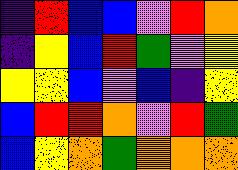[["indigo", "red", "blue", "blue", "violet", "red", "orange"], ["indigo", "yellow", "blue", "red", "green", "violet", "yellow"], ["yellow", "yellow", "blue", "violet", "blue", "indigo", "yellow"], ["blue", "red", "red", "orange", "violet", "red", "green"], ["blue", "yellow", "orange", "green", "orange", "orange", "orange"]]